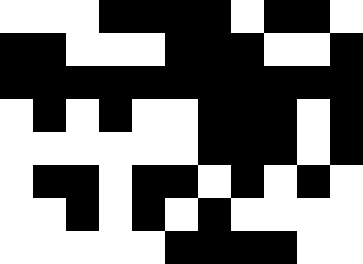[["white", "white", "white", "black", "black", "black", "black", "white", "black", "black", "white"], ["black", "black", "white", "white", "white", "black", "black", "black", "white", "white", "black"], ["black", "black", "black", "black", "black", "black", "black", "black", "black", "black", "black"], ["white", "black", "white", "black", "white", "white", "black", "black", "black", "white", "black"], ["white", "white", "white", "white", "white", "white", "black", "black", "black", "white", "black"], ["white", "black", "black", "white", "black", "black", "white", "black", "white", "black", "white"], ["white", "white", "black", "white", "black", "white", "black", "white", "white", "white", "white"], ["white", "white", "white", "white", "white", "black", "black", "black", "black", "white", "white"]]